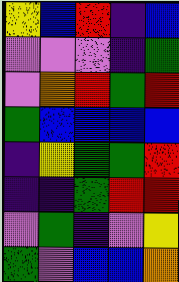[["yellow", "blue", "red", "indigo", "blue"], ["violet", "violet", "violet", "indigo", "green"], ["violet", "orange", "red", "green", "red"], ["green", "blue", "blue", "blue", "blue"], ["indigo", "yellow", "green", "green", "red"], ["indigo", "indigo", "green", "red", "red"], ["violet", "green", "indigo", "violet", "yellow"], ["green", "violet", "blue", "blue", "orange"]]